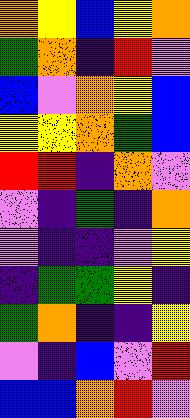[["orange", "yellow", "blue", "yellow", "orange"], ["green", "orange", "indigo", "red", "violet"], ["blue", "violet", "orange", "yellow", "blue"], ["yellow", "yellow", "orange", "green", "blue"], ["red", "red", "indigo", "orange", "violet"], ["violet", "indigo", "green", "indigo", "orange"], ["violet", "indigo", "indigo", "violet", "yellow"], ["indigo", "green", "green", "yellow", "indigo"], ["green", "orange", "indigo", "indigo", "yellow"], ["violet", "indigo", "blue", "violet", "red"], ["blue", "blue", "orange", "red", "violet"]]